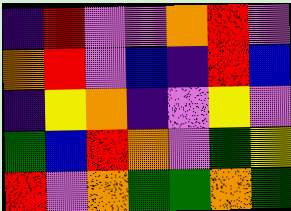[["indigo", "red", "violet", "violet", "orange", "red", "violet"], ["orange", "red", "violet", "blue", "indigo", "red", "blue"], ["indigo", "yellow", "orange", "indigo", "violet", "yellow", "violet"], ["green", "blue", "red", "orange", "violet", "green", "yellow"], ["red", "violet", "orange", "green", "green", "orange", "green"]]